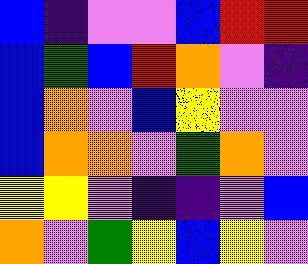[["blue", "indigo", "violet", "violet", "blue", "red", "red"], ["blue", "green", "blue", "red", "orange", "violet", "indigo"], ["blue", "orange", "violet", "blue", "yellow", "violet", "violet"], ["blue", "orange", "orange", "violet", "green", "orange", "violet"], ["yellow", "yellow", "violet", "indigo", "indigo", "violet", "blue"], ["orange", "violet", "green", "yellow", "blue", "yellow", "violet"]]